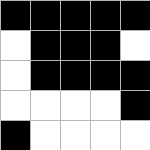[["black", "black", "black", "black", "black"], ["white", "black", "black", "black", "white"], ["white", "black", "black", "black", "black"], ["white", "white", "white", "white", "black"], ["black", "white", "white", "white", "white"]]